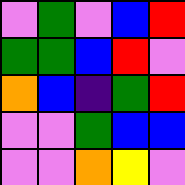[["violet", "green", "violet", "blue", "red"], ["green", "green", "blue", "red", "violet"], ["orange", "blue", "indigo", "green", "red"], ["violet", "violet", "green", "blue", "blue"], ["violet", "violet", "orange", "yellow", "violet"]]